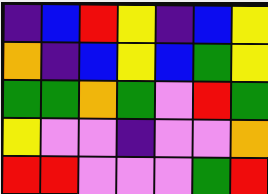[["indigo", "blue", "red", "yellow", "indigo", "blue", "yellow"], ["orange", "indigo", "blue", "yellow", "blue", "green", "yellow"], ["green", "green", "orange", "green", "violet", "red", "green"], ["yellow", "violet", "violet", "indigo", "violet", "violet", "orange"], ["red", "red", "violet", "violet", "violet", "green", "red"]]